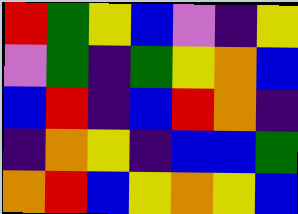[["red", "green", "yellow", "blue", "violet", "indigo", "yellow"], ["violet", "green", "indigo", "green", "yellow", "orange", "blue"], ["blue", "red", "indigo", "blue", "red", "orange", "indigo"], ["indigo", "orange", "yellow", "indigo", "blue", "blue", "green"], ["orange", "red", "blue", "yellow", "orange", "yellow", "blue"]]